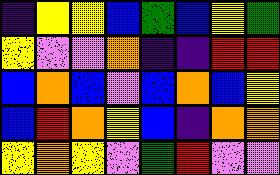[["indigo", "yellow", "yellow", "blue", "green", "blue", "yellow", "green"], ["yellow", "violet", "violet", "orange", "indigo", "indigo", "red", "red"], ["blue", "orange", "blue", "violet", "blue", "orange", "blue", "yellow"], ["blue", "red", "orange", "yellow", "blue", "indigo", "orange", "orange"], ["yellow", "orange", "yellow", "violet", "green", "red", "violet", "violet"]]